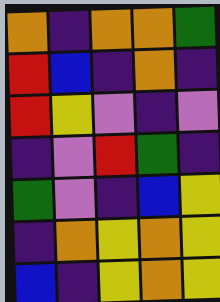[["orange", "indigo", "orange", "orange", "green"], ["red", "blue", "indigo", "orange", "indigo"], ["red", "yellow", "violet", "indigo", "violet"], ["indigo", "violet", "red", "green", "indigo"], ["green", "violet", "indigo", "blue", "yellow"], ["indigo", "orange", "yellow", "orange", "yellow"], ["blue", "indigo", "yellow", "orange", "yellow"]]